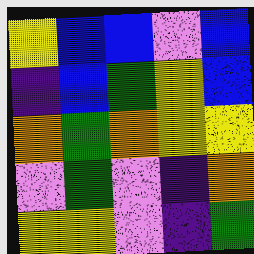[["yellow", "blue", "blue", "violet", "blue"], ["indigo", "blue", "green", "yellow", "blue"], ["orange", "green", "orange", "yellow", "yellow"], ["violet", "green", "violet", "indigo", "orange"], ["yellow", "yellow", "violet", "indigo", "green"]]